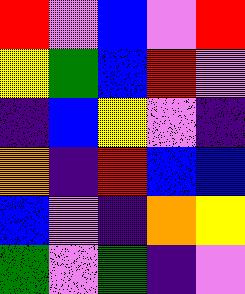[["red", "violet", "blue", "violet", "red"], ["yellow", "green", "blue", "red", "violet"], ["indigo", "blue", "yellow", "violet", "indigo"], ["orange", "indigo", "red", "blue", "blue"], ["blue", "violet", "indigo", "orange", "yellow"], ["green", "violet", "green", "indigo", "violet"]]